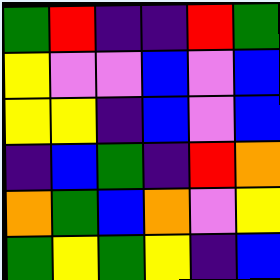[["green", "red", "indigo", "indigo", "red", "green"], ["yellow", "violet", "violet", "blue", "violet", "blue"], ["yellow", "yellow", "indigo", "blue", "violet", "blue"], ["indigo", "blue", "green", "indigo", "red", "orange"], ["orange", "green", "blue", "orange", "violet", "yellow"], ["green", "yellow", "green", "yellow", "indigo", "blue"]]